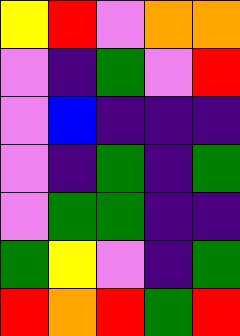[["yellow", "red", "violet", "orange", "orange"], ["violet", "indigo", "green", "violet", "red"], ["violet", "blue", "indigo", "indigo", "indigo"], ["violet", "indigo", "green", "indigo", "green"], ["violet", "green", "green", "indigo", "indigo"], ["green", "yellow", "violet", "indigo", "green"], ["red", "orange", "red", "green", "red"]]